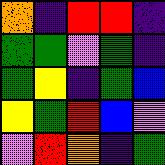[["orange", "indigo", "red", "red", "indigo"], ["green", "green", "violet", "green", "indigo"], ["green", "yellow", "indigo", "green", "blue"], ["yellow", "green", "red", "blue", "violet"], ["violet", "red", "orange", "indigo", "green"]]